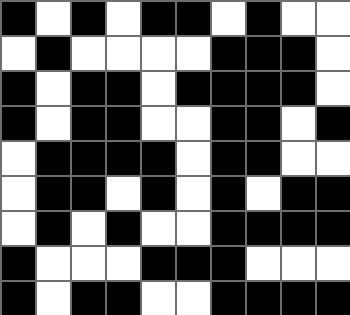[["black", "white", "black", "white", "black", "black", "white", "black", "white", "white"], ["white", "black", "white", "white", "white", "white", "black", "black", "black", "white"], ["black", "white", "black", "black", "white", "black", "black", "black", "black", "white"], ["black", "white", "black", "black", "white", "white", "black", "black", "white", "black"], ["white", "black", "black", "black", "black", "white", "black", "black", "white", "white"], ["white", "black", "black", "white", "black", "white", "black", "white", "black", "black"], ["white", "black", "white", "black", "white", "white", "black", "black", "black", "black"], ["black", "white", "white", "white", "black", "black", "black", "white", "white", "white"], ["black", "white", "black", "black", "white", "white", "black", "black", "black", "black"]]